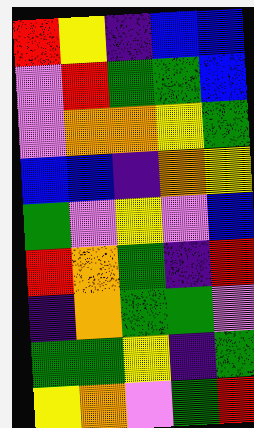[["red", "yellow", "indigo", "blue", "blue"], ["violet", "red", "green", "green", "blue"], ["violet", "orange", "orange", "yellow", "green"], ["blue", "blue", "indigo", "orange", "yellow"], ["green", "violet", "yellow", "violet", "blue"], ["red", "orange", "green", "indigo", "red"], ["indigo", "orange", "green", "green", "violet"], ["green", "green", "yellow", "indigo", "green"], ["yellow", "orange", "violet", "green", "red"]]